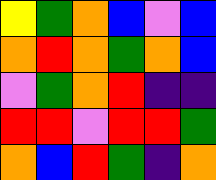[["yellow", "green", "orange", "blue", "violet", "blue"], ["orange", "red", "orange", "green", "orange", "blue"], ["violet", "green", "orange", "red", "indigo", "indigo"], ["red", "red", "violet", "red", "red", "green"], ["orange", "blue", "red", "green", "indigo", "orange"]]